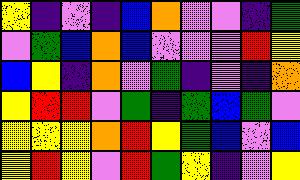[["yellow", "indigo", "violet", "indigo", "blue", "orange", "violet", "violet", "indigo", "green"], ["violet", "green", "blue", "orange", "blue", "violet", "violet", "violet", "red", "yellow"], ["blue", "yellow", "indigo", "orange", "violet", "green", "indigo", "violet", "indigo", "orange"], ["yellow", "red", "red", "violet", "green", "indigo", "green", "blue", "green", "violet"], ["yellow", "yellow", "yellow", "orange", "red", "yellow", "green", "blue", "violet", "blue"], ["yellow", "red", "yellow", "violet", "red", "green", "yellow", "indigo", "violet", "yellow"]]